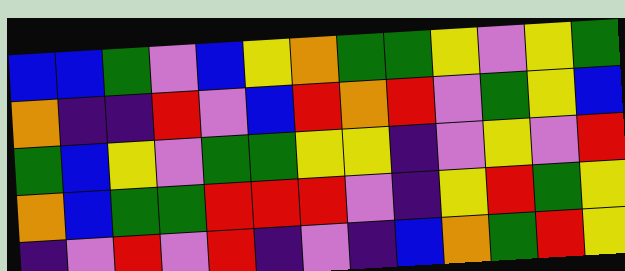[["blue", "blue", "green", "violet", "blue", "yellow", "orange", "green", "green", "yellow", "violet", "yellow", "green"], ["orange", "indigo", "indigo", "red", "violet", "blue", "red", "orange", "red", "violet", "green", "yellow", "blue"], ["green", "blue", "yellow", "violet", "green", "green", "yellow", "yellow", "indigo", "violet", "yellow", "violet", "red"], ["orange", "blue", "green", "green", "red", "red", "red", "violet", "indigo", "yellow", "red", "green", "yellow"], ["indigo", "violet", "red", "violet", "red", "indigo", "violet", "indigo", "blue", "orange", "green", "red", "yellow"]]